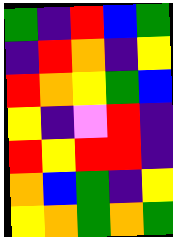[["green", "indigo", "red", "blue", "green"], ["indigo", "red", "orange", "indigo", "yellow"], ["red", "orange", "yellow", "green", "blue"], ["yellow", "indigo", "violet", "red", "indigo"], ["red", "yellow", "red", "red", "indigo"], ["orange", "blue", "green", "indigo", "yellow"], ["yellow", "orange", "green", "orange", "green"]]